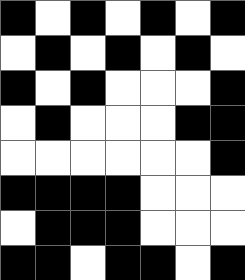[["black", "white", "black", "white", "black", "white", "black"], ["white", "black", "white", "black", "white", "black", "white"], ["black", "white", "black", "white", "white", "white", "black"], ["white", "black", "white", "white", "white", "black", "black"], ["white", "white", "white", "white", "white", "white", "black"], ["black", "black", "black", "black", "white", "white", "white"], ["white", "black", "black", "black", "white", "white", "white"], ["black", "black", "white", "black", "black", "white", "black"]]